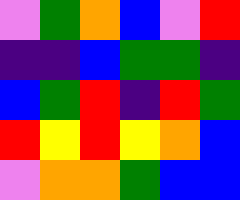[["violet", "green", "orange", "blue", "violet", "red"], ["indigo", "indigo", "blue", "green", "green", "indigo"], ["blue", "green", "red", "indigo", "red", "green"], ["red", "yellow", "red", "yellow", "orange", "blue"], ["violet", "orange", "orange", "green", "blue", "blue"]]